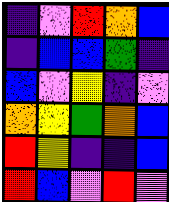[["indigo", "violet", "red", "orange", "blue"], ["indigo", "blue", "blue", "green", "indigo"], ["blue", "violet", "yellow", "indigo", "violet"], ["orange", "yellow", "green", "orange", "blue"], ["red", "yellow", "indigo", "indigo", "blue"], ["red", "blue", "violet", "red", "violet"]]